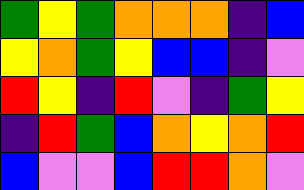[["green", "yellow", "green", "orange", "orange", "orange", "indigo", "blue"], ["yellow", "orange", "green", "yellow", "blue", "blue", "indigo", "violet"], ["red", "yellow", "indigo", "red", "violet", "indigo", "green", "yellow"], ["indigo", "red", "green", "blue", "orange", "yellow", "orange", "red"], ["blue", "violet", "violet", "blue", "red", "red", "orange", "violet"]]